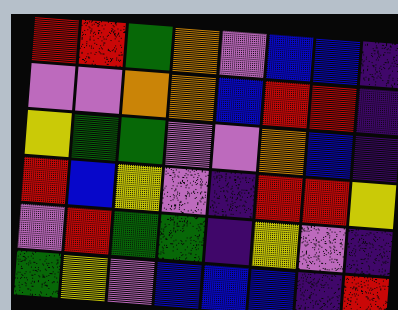[["red", "red", "green", "orange", "violet", "blue", "blue", "indigo"], ["violet", "violet", "orange", "orange", "blue", "red", "red", "indigo"], ["yellow", "green", "green", "violet", "violet", "orange", "blue", "indigo"], ["red", "blue", "yellow", "violet", "indigo", "red", "red", "yellow"], ["violet", "red", "green", "green", "indigo", "yellow", "violet", "indigo"], ["green", "yellow", "violet", "blue", "blue", "blue", "indigo", "red"]]